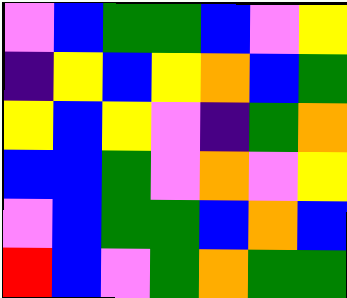[["violet", "blue", "green", "green", "blue", "violet", "yellow"], ["indigo", "yellow", "blue", "yellow", "orange", "blue", "green"], ["yellow", "blue", "yellow", "violet", "indigo", "green", "orange"], ["blue", "blue", "green", "violet", "orange", "violet", "yellow"], ["violet", "blue", "green", "green", "blue", "orange", "blue"], ["red", "blue", "violet", "green", "orange", "green", "green"]]